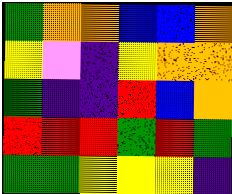[["green", "orange", "orange", "blue", "blue", "orange"], ["yellow", "violet", "indigo", "yellow", "orange", "orange"], ["green", "indigo", "indigo", "red", "blue", "orange"], ["red", "red", "red", "green", "red", "green"], ["green", "green", "yellow", "yellow", "yellow", "indigo"]]